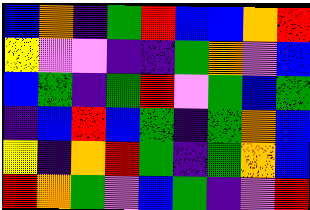[["blue", "orange", "indigo", "green", "red", "blue", "blue", "orange", "red"], ["yellow", "violet", "violet", "indigo", "indigo", "green", "orange", "violet", "blue"], ["blue", "green", "indigo", "green", "red", "violet", "green", "blue", "green"], ["indigo", "blue", "red", "blue", "green", "indigo", "green", "orange", "blue"], ["yellow", "indigo", "orange", "red", "green", "indigo", "green", "orange", "blue"], ["red", "orange", "green", "violet", "blue", "green", "indigo", "violet", "red"]]